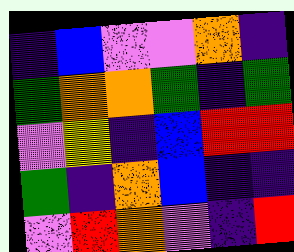[["indigo", "blue", "violet", "violet", "orange", "indigo"], ["green", "orange", "orange", "green", "indigo", "green"], ["violet", "yellow", "indigo", "blue", "red", "red"], ["green", "indigo", "orange", "blue", "indigo", "indigo"], ["violet", "red", "orange", "violet", "indigo", "red"]]